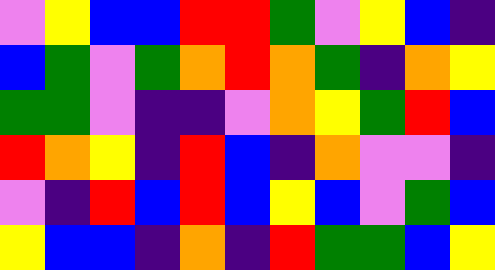[["violet", "yellow", "blue", "blue", "red", "red", "green", "violet", "yellow", "blue", "indigo"], ["blue", "green", "violet", "green", "orange", "red", "orange", "green", "indigo", "orange", "yellow"], ["green", "green", "violet", "indigo", "indigo", "violet", "orange", "yellow", "green", "red", "blue"], ["red", "orange", "yellow", "indigo", "red", "blue", "indigo", "orange", "violet", "violet", "indigo"], ["violet", "indigo", "red", "blue", "red", "blue", "yellow", "blue", "violet", "green", "blue"], ["yellow", "blue", "blue", "indigo", "orange", "indigo", "red", "green", "green", "blue", "yellow"]]